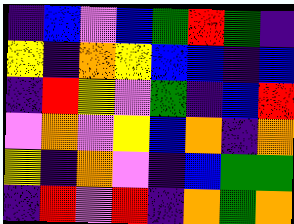[["indigo", "blue", "violet", "blue", "green", "red", "green", "indigo"], ["yellow", "indigo", "orange", "yellow", "blue", "blue", "indigo", "blue"], ["indigo", "red", "yellow", "violet", "green", "indigo", "blue", "red"], ["violet", "orange", "violet", "yellow", "blue", "orange", "indigo", "orange"], ["yellow", "indigo", "orange", "violet", "indigo", "blue", "green", "green"], ["indigo", "red", "violet", "red", "indigo", "orange", "green", "orange"]]